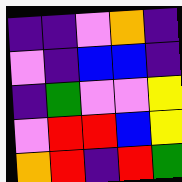[["indigo", "indigo", "violet", "orange", "indigo"], ["violet", "indigo", "blue", "blue", "indigo"], ["indigo", "green", "violet", "violet", "yellow"], ["violet", "red", "red", "blue", "yellow"], ["orange", "red", "indigo", "red", "green"]]